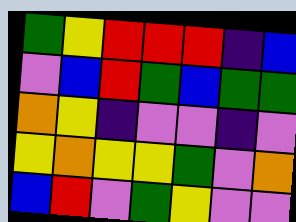[["green", "yellow", "red", "red", "red", "indigo", "blue"], ["violet", "blue", "red", "green", "blue", "green", "green"], ["orange", "yellow", "indigo", "violet", "violet", "indigo", "violet"], ["yellow", "orange", "yellow", "yellow", "green", "violet", "orange"], ["blue", "red", "violet", "green", "yellow", "violet", "violet"]]